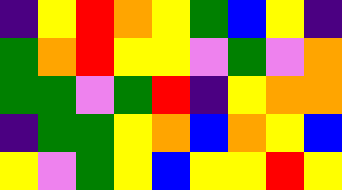[["indigo", "yellow", "red", "orange", "yellow", "green", "blue", "yellow", "indigo"], ["green", "orange", "red", "yellow", "yellow", "violet", "green", "violet", "orange"], ["green", "green", "violet", "green", "red", "indigo", "yellow", "orange", "orange"], ["indigo", "green", "green", "yellow", "orange", "blue", "orange", "yellow", "blue"], ["yellow", "violet", "green", "yellow", "blue", "yellow", "yellow", "red", "yellow"]]